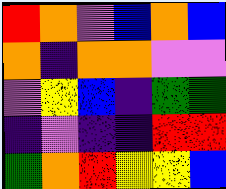[["red", "orange", "violet", "blue", "orange", "blue"], ["orange", "indigo", "orange", "orange", "violet", "violet"], ["violet", "yellow", "blue", "indigo", "green", "green"], ["indigo", "violet", "indigo", "indigo", "red", "red"], ["green", "orange", "red", "yellow", "yellow", "blue"]]